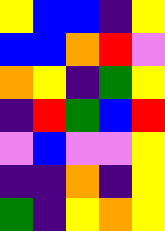[["yellow", "blue", "blue", "indigo", "yellow"], ["blue", "blue", "orange", "red", "violet"], ["orange", "yellow", "indigo", "green", "yellow"], ["indigo", "red", "green", "blue", "red"], ["violet", "blue", "violet", "violet", "yellow"], ["indigo", "indigo", "orange", "indigo", "yellow"], ["green", "indigo", "yellow", "orange", "yellow"]]